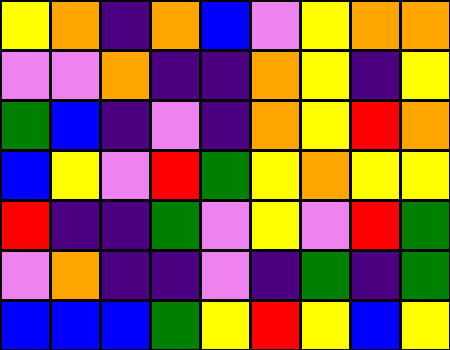[["yellow", "orange", "indigo", "orange", "blue", "violet", "yellow", "orange", "orange"], ["violet", "violet", "orange", "indigo", "indigo", "orange", "yellow", "indigo", "yellow"], ["green", "blue", "indigo", "violet", "indigo", "orange", "yellow", "red", "orange"], ["blue", "yellow", "violet", "red", "green", "yellow", "orange", "yellow", "yellow"], ["red", "indigo", "indigo", "green", "violet", "yellow", "violet", "red", "green"], ["violet", "orange", "indigo", "indigo", "violet", "indigo", "green", "indigo", "green"], ["blue", "blue", "blue", "green", "yellow", "red", "yellow", "blue", "yellow"]]